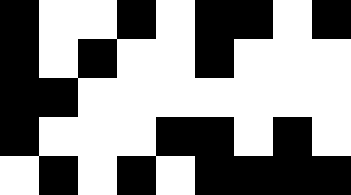[["black", "white", "white", "black", "white", "black", "black", "white", "black"], ["black", "white", "black", "white", "white", "black", "white", "white", "white"], ["black", "black", "white", "white", "white", "white", "white", "white", "white"], ["black", "white", "white", "white", "black", "black", "white", "black", "white"], ["white", "black", "white", "black", "white", "black", "black", "black", "black"]]